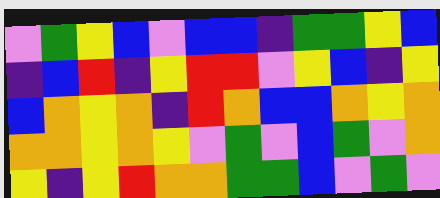[["violet", "green", "yellow", "blue", "violet", "blue", "blue", "indigo", "green", "green", "yellow", "blue"], ["indigo", "blue", "red", "indigo", "yellow", "red", "red", "violet", "yellow", "blue", "indigo", "yellow"], ["blue", "orange", "yellow", "orange", "indigo", "red", "orange", "blue", "blue", "orange", "yellow", "orange"], ["orange", "orange", "yellow", "orange", "yellow", "violet", "green", "violet", "blue", "green", "violet", "orange"], ["yellow", "indigo", "yellow", "red", "orange", "orange", "green", "green", "blue", "violet", "green", "violet"]]